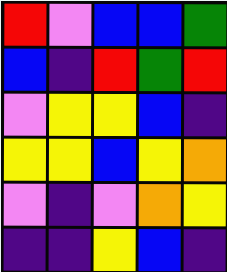[["red", "violet", "blue", "blue", "green"], ["blue", "indigo", "red", "green", "red"], ["violet", "yellow", "yellow", "blue", "indigo"], ["yellow", "yellow", "blue", "yellow", "orange"], ["violet", "indigo", "violet", "orange", "yellow"], ["indigo", "indigo", "yellow", "blue", "indigo"]]